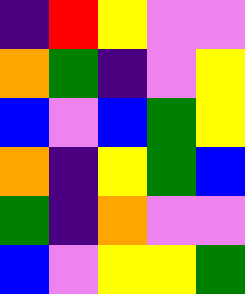[["indigo", "red", "yellow", "violet", "violet"], ["orange", "green", "indigo", "violet", "yellow"], ["blue", "violet", "blue", "green", "yellow"], ["orange", "indigo", "yellow", "green", "blue"], ["green", "indigo", "orange", "violet", "violet"], ["blue", "violet", "yellow", "yellow", "green"]]